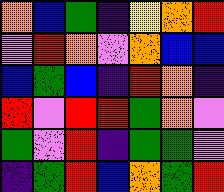[["orange", "blue", "green", "indigo", "yellow", "orange", "red"], ["violet", "red", "orange", "violet", "orange", "blue", "blue"], ["blue", "green", "blue", "indigo", "red", "orange", "indigo"], ["red", "violet", "red", "red", "green", "orange", "violet"], ["green", "violet", "red", "indigo", "green", "green", "violet"], ["indigo", "green", "red", "blue", "orange", "green", "red"]]